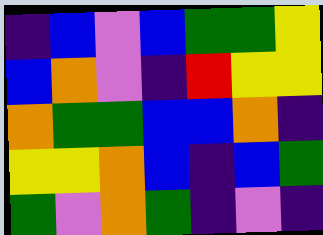[["indigo", "blue", "violet", "blue", "green", "green", "yellow"], ["blue", "orange", "violet", "indigo", "red", "yellow", "yellow"], ["orange", "green", "green", "blue", "blue", "orange", "indigo"], ["yellow", "yellow", "orange", "blue", "indigo", "blue", "green"], ["green", "violet", "orange", "green", "indigo", "violet", "indigo"]]